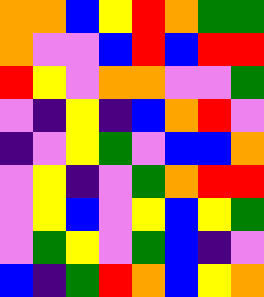[["orange", "orange", "blue", "yellow", "red", "orange", "green", "green"], ["orange", "violet", "violet", "blue", "red", "blue", "red", "red"], ["red", "yellow", "violet", "orange", "orange", "violet", "violet", "green"], ["violet", "indigo", "yellow", "indigo", "blue", "orange", "red", "violet"], ["indigo", "violet", "yellow", "green", "violet", "blue", "blue", "orange"], ["violet", "yellow", "indigo", "violet", "green", "orange", "red", "red"], ["violet", "yellow", "blue", "violet", "yellow", "blue", "yellow", "green"], ["violet", "green", "yellow", "violet", "green", "blue", "indigo", "violet"], ["blue", "indigo", "green", "red", "orange", "blue", "yellow", "orange"]]